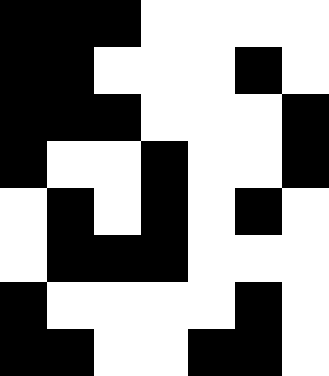[["black", "black", "black", "white", "white", "white", "white"], ["black", "black", "white", "white", "white", "black", "white"], ["black", "black", "black", "white", "white", "white", "black"], ["black", "white", "white", "black", "white", "white", "black"], ["white", "black", "white", "black", "white", "black", "white"], ["white", "black", "black", "black", "white", "white", "white"], ["black", "white", "white", "white", "white", "black", "white"], ["black", "black", "white", "white", "black", "black", "white"]]